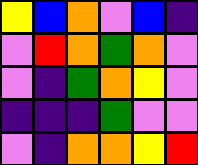[["yellow", "blue", "orange", "violet", "blue", "indigo"], ["violet", "red", "orange", "green", "orange", "violet"], ["violet", "indigo", "green", "orange", "yellow", "violet"], ["indigo", "indigo", "indigo", "green", "violet", "violet"], ["violet", "indigo", "orange", "orange", "yellow", "red"]]